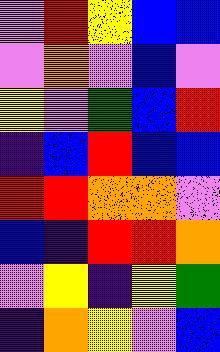[["violet", "red", "yellow", "blue", "blue"], ["violet", "orange", "violet", "blue", "violet"], ["yellow", "violet", "green", "blue", "red"], ["indigo", "blue", "red", "blue", "blue"], ["red", "red", "orange", "orange", "violet"], ["blue", "indigo", "red", "red", "orange"], ["violet", "yellow", "indigo", "yellow", "green"], ["indigo", "orange", "yellow", "violet", "blue"]]